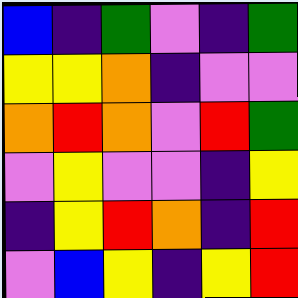[["blue", "indigo", "green", "violet", "indigo", "green"], ["yellow", "yellow", "orange", "indigo", "violet", "violet"], ["orange", "red", "orange", "violet", "red", "green"], ["violet", "yellow", "violet", "violet", "indigo", "yellow"], ["indigo", "yellow", "red", "orange", "indigo", "red"], ["violet", "blue", "yellow", "indigo", "yellow", "red"]]